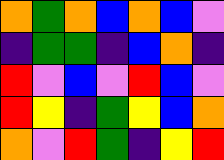[["orange", "green", "orange", "blue", "orange", "blue", "violet"], ["indigo", "green", "green", "indigo", "blue", "orange", "indigo"], ["red", "violet", "blue", "violet", "red", "blue", "violet"], ["red", "yellow", "indigo", "green", "yellow", "blue", "orange"], ["orange", "violet", "red", "green", "indigo", "yellow", "red"]]